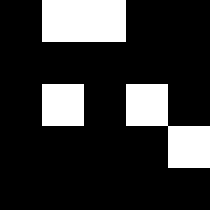[["black", "white", "white", "black", "black"], ["black", "black", "black", "black", "black"], ["black", "white", "black", "white", "black"], ["black", "black", "black", "black", "white"], ["black", "black", "black", "black", "black"]]